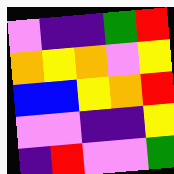[["violet", "indigo", "indigo", "green", "red"], ["orange", "yellow", "orange", "violet", "yellow"], ["blue", "blue", "yellow", "orange", "red"], ["violet", "violet", "indigo", "indigo", "yellow"], ["indigo", "red", "violet", "violet", "green"]]